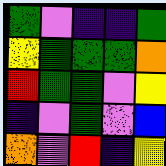[["green", "violet", "indigo", "indigo", "green"], ["yellow", "green", "green", "green", "orange"], ["red", "green", "green", "violet", "yellow"], ["indigo", "violet", "green", "violet", "blue"], ["orange", "violet", "red", "indigo", "yellow"]]